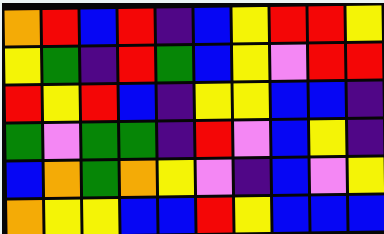[["orange", "red", "blue", "red", "indigo", "blue", "yellow", "red", "red", "yellow"], ["yellow", "green", "indigo", "red", "green", "blue", "yellow", "violet", "red", "red"], ["red", "yellow", "red", "blue", "indigo", "yellow", "yellow", "blue", "blue", "indigo"], ["green", "violet", "green", "green", "indigo", "red", "violet", "blue", "yellow", "indigo"], ["blue", "orange", "green", "orange", "yellow", "violet", "indigo", "blue", "violet", "yellow"], ["orange", "yellow", "yellow", "blue", "blue", "red", "yellow", "blue", "blue", "blue"]]